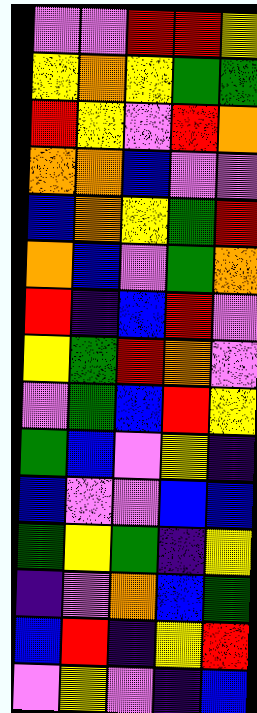[["violet", "violet", "red", "red", "yellow"], ["yellow", "orange", "yellow", "green", "green"], ["red", "yellow", "violet", "red", "orange"], ["orange", "orange", "blue", "violet", "violet"], ["blue", "orange", "yellow", "green", "red"], ["orange", "blue", "violet", "green", "orange"], ["red", "indigo", "blue", "red", "violet"], ["yellow", "green", "red", "orange", "violet"], ["violet", "green", "blue", "red", "yellow"], ["green", "blue", "violet", "yellow", "indigo"], ["blue", "violet", "violet", "blue", "blue"], ["green", "yellow", "green", "indigo", "yellow"], ["indigo", "violet", "orange", "blue", "green"], ["blue", "red", "indigo", "yellow", "red"], ["violet", "yellow", "violet", "indigo", "blue"]]